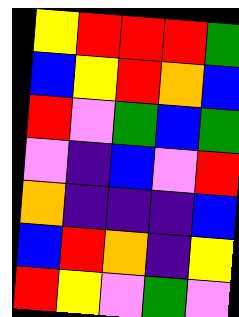[["yellow", "red", "red", "red", "green"], ["blue", "yellow", "red", "orange", "blue"], ["red", "violet", "green", "blue", "green"], ["violet", "indigo", "blue", "violet", "red"], ["orange", "indigo", "indigo", "indigo", "blue"], ["blue", "red", "orange", "indigo", "yellow"], ["red", "yellow", "violet", "green", "violet"]]